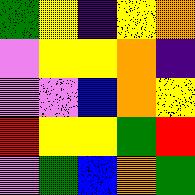[["green", "yellow", "indigo", "yellow", "orange"], ["violet", "yellow", "yellow", "orange", "indigo"], ["violet", "violet", "blue", "orange", "yellow"], ["red", "yellow", "yellow", "green", "red"], ["violet", "green", "blue", "orange", "green"]]